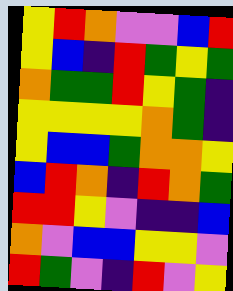[["yellow", "red", "orange", "violet", "violet", "blue", "red"], ["yellow", "blue", "indigo", "red", "green", "yellow", "green"], ["orange", "green", "green", "red", "yellow", "green", "indigo"], ["yellow", "yellow", "yellow", "yellow", "orange", "green", "indigo"], ["yellow", "blue", "blue", "green", "orange", "orange", "yellow"], ["blue", "red", "orange", "indigo", "red", "orange", "green"], ["red", "red", "yellow", "violet", "indigo", "indigo", "blue"], ["orange", "violet", "blue", "blue", "yellow", "yellow", "violet"], ["red", "green", "violet", "indigo", "red", "violet", "yellow"]]